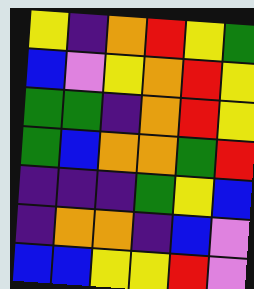[["yellow", "indigo", "orange", "red", "yellow", "green"], ["blue", "violet", "yellow", "orange", "red", "yellow"], ["green", "green", "indigo", "orange", "red", "yellow"], ["green", "blue", "orange", "orange", "green", "red"], ["indigo", "indigo", "indigo", "green", "yellow", "blue"], ["indigo", "orange", "orange", "indigo", "blue", "violet"], ["blue", "blue", "yellow", "yellow", "red", "violet"]]